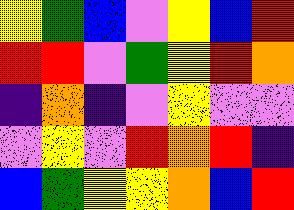[["yellow", "green", "blue", "violet", "yellow", "blue", "red"], ["red", "red", "violet", "green", "yellow", "red", "orange"], ["indigo", "orange", "indigo", "violet", "yellow", "violet", "violet"], ["violet", "yellow", "violet", "red", "orange", "red", "indigo"], ["blue", "green", "yellow", "yellow", "orange", "blue", "red"]]